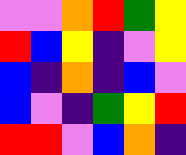[["violet", "violet", "orange", "red", "green", "yellow"], ["red", "blue", "yellow", "indigo", "violet", "yellow"], ["blue", "indigo", "orange", "indigo", "blue", "violet"], ["blue", "violet", "indigo", "green", "yellow", "red"], ["red", "red", "violet", "blue", "orange", "indigo"]]